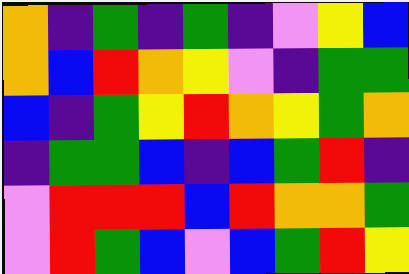[["orange", "indigo", "green", "indigo", "green", "indigo", "violet", "yellow", "blue"], ["orange", "blue", "red", "orange", "yellow", "violet", "indigo", "green", "green"], ["blue", "indigo", "green", "yellow", "red", "orange", "yellow", "green", "orange"], ["indigo", "green", "green", "blue", "indigo", "blue", "green", "red", "indigo"], ["violet", "red", "red", "red", "blue", "red", "orange", "orange", "green"], ["violet", "red", "green", "blue", "violet", "blue", "green", "red", "yellow"]]